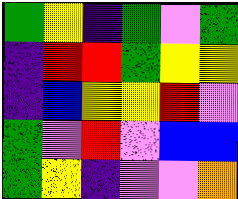[["green", "yellow", "indigo", "green", "violet", "green"], ["indigo", "red", "red", "green", "yellow", "yellow"], ["indigo", "blue", "yellow", "yellow", "red", "violet"], ["green", "violet", "red", "violet", "blue", "blue"], ["green", "yellow", "indigo", "violet", "violet", "orange"]]